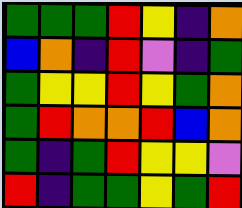[["green", "green", "green", "red", "yellow", "indigo", "orange"], ["blue", "orange", "indigo", "red", "violet", "indigo", "green"], ["green", "yellow", "yellow", "red", "yellow", "green", "orange"], ["green", "red", "orange", "orange", "red", "blue", "orange"], ["green", "indigo", "green", "red", "yellow", "yellow", "violet"], ["red", "indigo", "green", "green", "yellow", "green", "red"]]